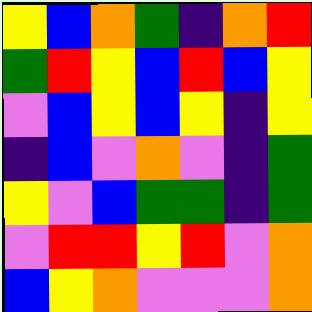[["yellow", "blue", "orange", "green", "indigo", "orange", "red"], ["green", "red", "yellow", "blue", "red", "blue", "yellow"], ["violet", "blue", "yellow", "blue", "yellow", "indigo", "yellow"], ["indigo", "blue", "violet", "orange", "violet", "indigo", "green"], ["yellow", "violet", "blue", "green", "green", "indigo", "green"], ["violet", "red", "red", "yellow", "red", "violet", "orange"], ["blue", "yellow", "orange", "violet", "violet", "violet", "orange"]]